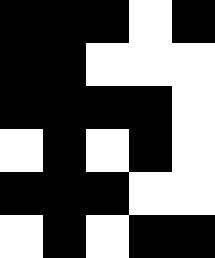[["black", "black", "black", "white", "black"], ["black", "black", "white", "white", "white"], ["black", "black", "black", "black", "white"], ["white", "black", "white", "black", "white"], ["black", "black", "black", "white", "white"], ["white", "black", "white", "black", "black"]]